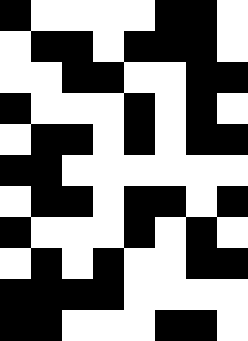[["black", "white", "white", "white", "white", "black", "black", "white"], ["white", "black", "black", "white", "black", "black", "black", "white"], ["white", "white", "black", "black", "white", "white", "black", "black"], ["black", "white", "white", "white", "black", "white", "black", "white"], ["white", "black", "black", "white", "black", "white", "black", "black"], ["black", "black", "white", "white", "white", "white", "white", "white"], ["white", "black", "black", "white", "black", "black", "white", "black"], ["black", "white", "white", "white", "black", "white", "black", "white"], ["white", "black", "white", "black", "white", "white", "black", "black"], ["black", "black", "black", "black", "white", "white", "white", "white"], ["black", "black", "white", "white", "white", "black", "black", "white"]]